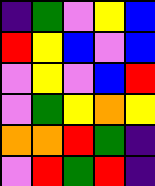[["indigo", "green", "violet", "yellow", "blue"], ["red", "yellow", "blue", "violet", "blue"], ["violet", "yellow", "violet", "blue", "red"], ["violet", "green", "yellow", "orange", "yellow"], ["orange", "orange", "red", "green", "indigo"], ["violet", "red", "green", "red", "indigo"]]